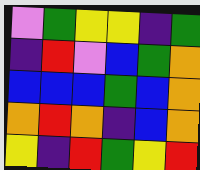[["violet", "green", "yellow", "yellow", "indigo", "green"], ["indigo", "red", "violet", "blue", "green", "orange"], ["blue", "blue", "blue", "green", "blue", "orange"], ["orange", "red", "orange", "indigo", "blue", "orange"], ["yellow", "indigo", "red", "green", "yellow", "red"]]